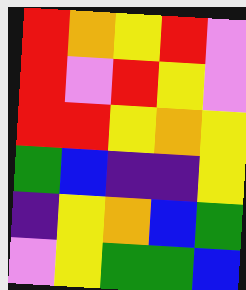[["red", "orange", "yellow", "red", "violet"], ["red", "violet", "red", "yellow", "violet"], ["red", "red", "yellow", "orange", "yellow"], ["green", "blue", "indigo", "indigo", "yellow"], ["indigo", "yellow", "orange", "blue", "green"], ["violet", "yellow", "green", "green", "blue"]]